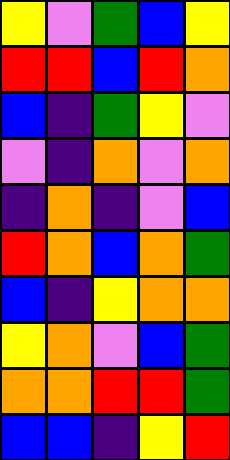[["yellow", "violet", "green", "blue", "yellow"], ["red", "red", "blue", "red", "orange"], ["blue", "indigo", "green", "yellow", "violet"], ["violet", "indigo", "orange", "violet", "orange"], ["indigo", "orange", "indigo", "violet", "blue"], ["red", "orange", "blue", "orange", "green"], ["blue", "indigo", "yellow", "orange", "orange"], ["yellow", "orange", "violet", "blue", "green"], ["orange", "orange", "red", "red", "green"], ["blue", "blue", "indigo", "yellow", "red"]]